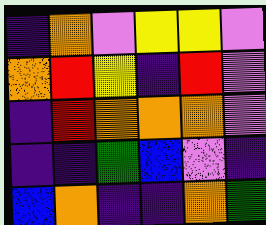[["indigo", "orange", "violet", "yellow", "yellow", "violet"], ["orange", "red", "yellow", "indigo", "red", "violet"], ["indigo", "red", "orange", "orange", "orange", "violet"], ["indigo", "indigo", "green", "blue", "violet", "indigo"], ["blue", "orange", "indigo", "indigo", "orange", "green"]]